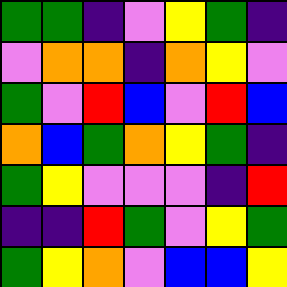[["green", "green", "indigo", "violet", "yellow", "green", "indigo"], ["violet", "orange", "orange", "indigo", "orange", "yellow", "violet"], ["green", "violet", "red", "blue", "violet", "red", "blue"], ["orange", "blue", "green", "orange", "yellow", "green", "indigo"], ["green", "yellow", "violet", "violet", "violet", "indigo", "red"], ["indigo", "indigo", "red", "green", "violet", "yellow", "green"], ["green", "yellow", "orange", "violet", "blue", "blue", "yellow"]]